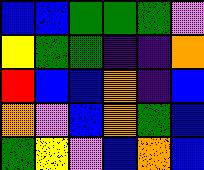[["blue", "blue", "green", "green", "green", "violet"], ["yellow", "green", "green", "indigo", "indigo", "orange"], ["red", "blue", "blue", "orange", "indigo", "blue"], ["orange", "violet", "blue", "orange", "green", "blue"], ["green", "yellow", "violet", "blue", "orange", "blue"]]